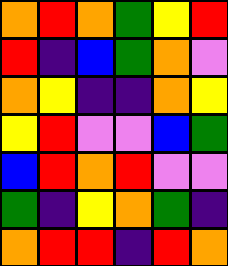[["orange", "red", "orange", "green", "yellow", "red"], ["red", "indigo", "blue", "green", "orange", "violet"], ["orange", "yellow", "indigo", "indigo", "orange", "yellow"], ["yellow", "red", "violet", "violet", "blue", "green"], ["blue", "red", "orange", "red", "violet", "violet"], ["green", "indigo", "yellow", "orange", "green", "indigo"], ["orange", "red", "red", "indigo", "red", "orange"]]